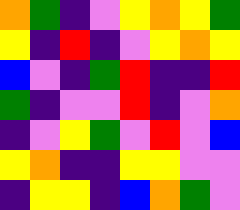[["orange", "green", "indigo", "violet", "yellow", "orange", "yellow", "green"], ["yellow", "indigo", "red", "indigo", "violet", "yellow", "orange", "yellow"], ["blue", "violet", "indigo", "green", "red", "indigo", "indigo", "red"], ["green", "indigo", "violet", "violet", "red", "indigo", "violet", "orange"], ["indigo", "violet", "yellow", "green", "violet", "red", "violet", "blue"], ["yellow", "orange", "indigo", "indigo", "yellow", "yellow", "violet", "violet"], ["indigo", "yellow", "yellow", "indigo", "blue", "orange", "green", "violet"]]